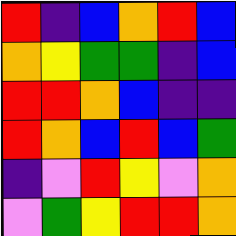[["red", "indigo", "blue", "orange", "red", "blue"], ["orange", "yellow", "green", "green", "indigo", "blue"], ["red", "red", "orange", "blue", "indigo", "indigo"], ["red", "orange", "blue", "red", "blue", "green"], ["indigo", "violet", "red", "yellow", "violet", "orange"], ["violet", "green", "yellow", "red", "red", "orange"]]